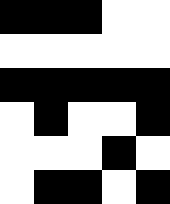[["black", "black", "black", "white", "white"], ["white", "white", "white", "white", "white"], ["black", "black", "black", "black", "black"], ["white", "black", "white", "white", "black"], ["white", "white", "white", "black", "white"], ["white", "black", "black", "white", "black"]]